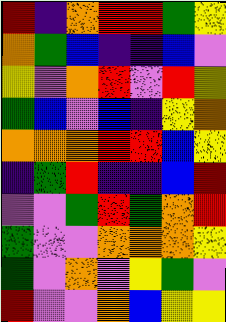[["red", "indigo", "orange", "red", "red", "green", "yellow"], ["orange", "green", "blue", "indigo", "indigo", "blue", "violet"], ["yellow", "violet", "orange", "red", "violet", "red", "yellow"], ["green", "blue", "violet", "blue", "indigo", "yellow", "orange"], ["orange", "orange", "orange", "red", "red", "blue", "yellow"], ["indigo", "green", "red", "indigo", "indigo", "blue", "red"], ["violet", "violet", "green", "red", "green", "orange", "red"], ["green", "violet", "violet", "orange", "orange", "orange", "yellow"], ["green", "violet", "orange", "violet", "yellow", "green", "violet"], ["red", "violet", "violet", "orange", "blue", "yellow", "yellow"]]